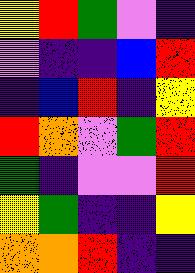[["yellow", "red", "green", "violet", "indigo"], ["violet", "indigo", "indigo", "blue", "red"], ["indigo", "blue", "red", "indigo", "yellow"], ["red", "orange", "violet", "green", "red"], ["green", "indigo", "violet", "violet", "red"], ["yellow", "green", "indigo", "indigo", "yellow"], ["orange", "orange", "red", "indigo", "indigo"]]